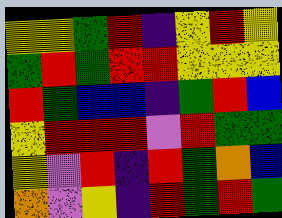[["yellow", "yellow", "green", "red", "indigo", "yellow", "red", "yellow"], ["green", "red", "green", "red", "red", "yellow", "yellow", "yellow"], ["red", "green", "blue", "blue", "indigo", "green", "red", "blue"], ["yellow", "red", "red", "red", "violet", "red", "green", "green"], ["yellow", "violet", "red", "indigo", "red", "green", "orange", "blue"], ["orange", "violet", "yellow", "indigo", "red", "green", "red", "green"]]